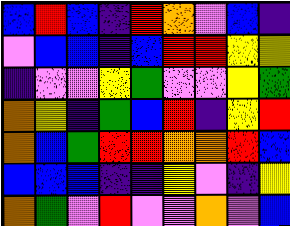[["blue", "red", "blue", "indigo", "red", "orange", "violet", "blue", "indigo"], ["violet", "blue", "blue", "indigo", "blue", "red", "red", "yellow", "yellow"], ["indigo", "violet", "violet", "yellow", "green", "violet", "violet", "yellow", "green"], ["orange", "yellow", "indigo", "green", "blue", "red", "indigo", "yellow", "red"], ["orange", "blue", "green", "red", "red", "orange", "orange", "red", "blue"], ["blue", "blue", "blue", "indigo", "indigo", "yellow", "violet", "indigo", "yellow"], ["orange", "green", "violet", "red", "violet", "violet", "orange", "violet", "blue"]]